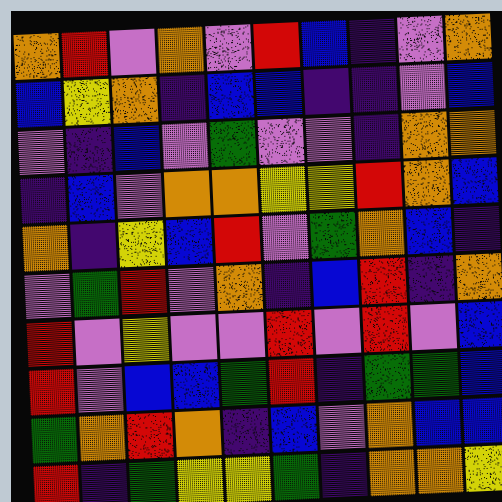[["orange", "red", "violet", "orange", "violet", "red", "blue", "indigo", "violet", "orange"], ["blue", "yellow", "orange", "indigo", "blue", "blue", "indigo", "indigo", "violet", "blue"], ["violet", "indigo", "blue", "violet", "green", "violet", "violet", "indigo", "orange", "orange"], ["indigo", "blue", "violet", "orange", "orange", "yellow", "yellow", "red", "orange", "blue"], ["orange", "indigo", "yellow", "blue", "red", "violet", "green", "orange", "blue", "indigo"], ["violet", "green", "red", "violet", "orange", "indigo", "blue", "red", "indigo", "orange"], ["red", "violet", "yellow", "violet", "violet", "red", "violet", "red", "violet", "blue"], ["red", "violet", "blue", "blue", "green", "red", "indigo", "green", "green", "blue"], ["green", "orange", "red", "orange", "indigo", "blue", "violet", "orange", "blue", "blue"], ["red", "indigo", "green", "yellow", "yellow", "green", "indigo", "orange", "orange", "yellow"]]